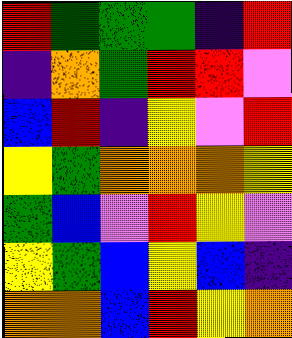[["red", "green", "green", "green", "indigo", "red"], ["indigo", "orange", "green", "red", "red", "violet"], ["blue", "red", "indigo", "yellow", "violet", "red"], ["yellow", "green", "orange", "orange", "orange", "yellow"], ["green", "blue", "violet", "red", "yellow", "violet"], ["yellow", "green", "blue", "yellow", "blue", "indigo"], ["orange", "orange", "blue", "red", "yellow", "orange"]]